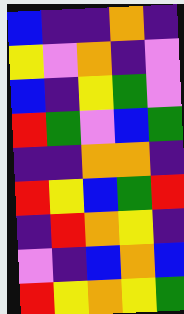[["blue", "indigo", "indigo", "orange", "indigo"], ["yellow", "violet", "orange", "indigo", "violet"], ["blue", "indigo", "yellow", "green", "violet"], ["red", "green", "violet", "blue", "green"], ["indigo", "indigo", "orange", "orange", "indigo"], ["red", "yellow", "blue", "green", "red"], ["indigo", "red", "orange", "yellow", "indigo"], ["violet", "indigo", "blue", "orange", "blue"], ["red", "yellow", "orange", "yellow", "green"]]